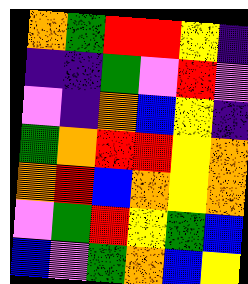[["orange", "green", "red", "red", "yellow", "indigo"], ["indigo", "indigo", "green", "violet", "red", "violet"], ["violet", "indigo", "orange", "blue", "yellow", "indigo"], ["green", "orange", "red", "red", "yellow", "orange"], ["orange", "red", "blue", "orange", "yellow", "orange"], ["violet", "green", "red", "yellow", "green", "blue"], ["blue", "violet", "green", "orange", "blue", "yellow"]]